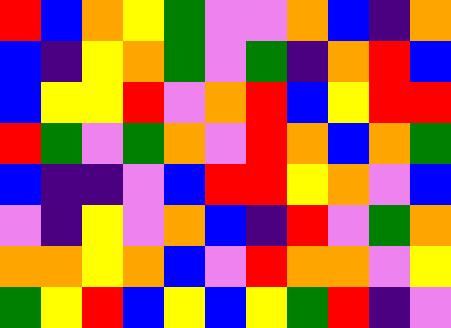[["red", "blue", "orange", "yellow", "green", "violet", "violet", "orange", "blue", "indigo", "orange"], ["blue", "indigo", "yellow", "orange", "green", "violet", "green", "indigo", "orange", "red", "blue"], ["blue", "yellow", "yellow", "red", "violet", "orange", "red", "blue", "yellow", "red", "red"], ["red", "green", "violet", "green", "orange", "violet", "red", "orange", "blue", "orange", "green"], ["blue", "indigo", "indigo", "violet", "blue", "red", "red", "yellow", "orange", "violet", "blue"], ["violet", "indigo", "yellow", "violet", "orange", "blue", "indigo", "red", "violet", "green", "orange"], ["orange", "orange", "yellow", "orange", "blue", "violet", "red", "orange", "orange", "violet", "yellow"], ["green", "yellow", "red", "blue", "yellow", "blue", "yellow", "green", "red", "indigo", "violet"]]